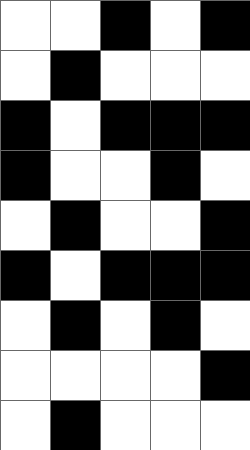[["white", "white", "black", "white", "black"], ["white", "black", "white", "white", "white"], ["black", "white", "black", "black", "black"], ["black", "white", "white", "black", "white"], ["white", "black", "white", "white", "black"], ["black", "white", "black", "black", "black"], ["white", "black", "white", "black", "white"], ["white", "white", "white", "white", "black"], ["white", "black", "white", "white", "white"]]